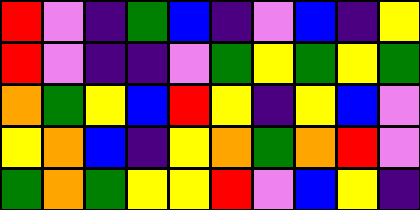[["red", "violet", "indigo", "green", "blue", "indigo", "violet", "blue", "indigo", "yellow"], ["red", "violet", "indigo", "indigo", "violet", "green", "yellow", "green", "yellow", "green"], ["orange", "green", "yellow", "blue", "red", "yellow", "indigo", "yellow", "blue", "violet"], ["yellow", "orange", "blue", "indigo", "yellow", "orange", "green", "orange", "red", "violet"], ["green", "orange", "green", "yellow", "yellow", "red", "violet", "blue", "yellow", "indigo"]]